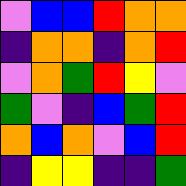[["violet", "blue", "blue", "red", "orange", "orange"], ["indigo", "orange", "orange", "indigo", "orange", "red"], ["violet", "orange", "green", "red", "yellow", "violet"], ["green", "violet", "indigo", "blue", "green", "red"], ["orange", "blue", "orange", "violet", "blue", "red"], ["indigo", "yellow", "yellow", "indigo", "indigo", "green"]]